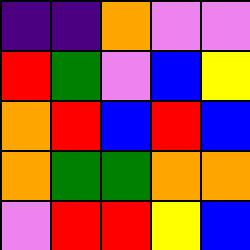[["indigo", "indigo", "orange", "violet", "violet"], ["red", "green", "violet", "blue", "yellow"], ["orange", "red", "blue", "red", "blue"], ["orange", "green", "green", "orange", "orange"], ["violet", "red", "red", "yellow", "blue"]]